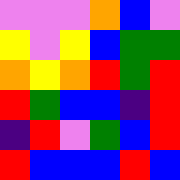[["violet", "violet", "violet", "orange", "blue", "violet"], ["yellow", "violet", "yellow", "blue", "green", "green"], ["orange", "yellow", "orange", "red", "green", "red"], ["red", "green", "blue", "blue", "indigo", "red"], ["indigo", "red", "violet", "green", "blue", "red"], ["red", "blue", "blue", "blue", "red", "blue"]]